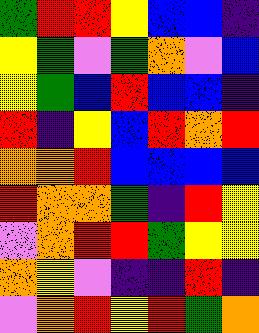[["green", "red", "red", "yellow", "blue", "blue", "indigo"], ["yellow", "green", "violet", "green", "orange", "violet", "blue"], ["yellow", "green", "blue", "red", "blue", "blue", "indigo"], ["red", "indigo", "yellow", "blue", "red", "orange", "red"], ["orange", "orange", "red", "blue", "blue", "blue", "blue"], ["red", "orange", "orange", "green", "indigo", "red", "yellow"], ["violet", "orange", "red", "red", "green", "yellow", "yellow"], ["orange", "yellow", "violet", "indigo", "indigo", "red", "indigo"], ["violet", "orange", "red", "yellow", "red", "green", "orange"]]